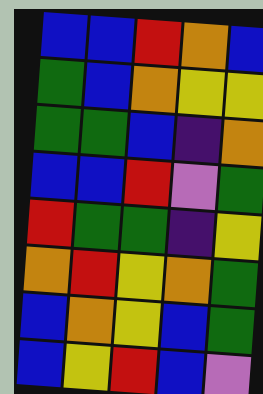[["blue", "blue", "red", "orange", "blue"], ["green", "blue", "orange", "yellow", "yellow"], ["green", "green", "blue", "indigo", "orange"], ["blue", "blue", "red", "violet", "green"], ["red", "green", "green", "indigo", "yellow"], ["orange", "red", "yellow", "orange", "green"], ["blue", "orange", "yellow", "blue", "green"], ["blue", "yellow", "red", "blue", "violet"]]